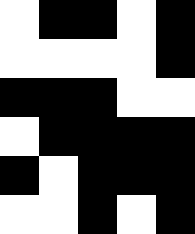[["white", "black", "black", "white", "black"], ["white", "white", "white", "white", "black"], ["black", "black", "black", "white", "white"], ["white", "black", "black", "black", "black"], ["black", "white", "black", "black", "black"], ["white", "white", "black", "white", "black"]]